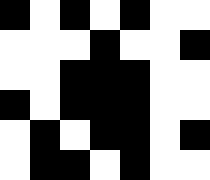[["black", "white", "black", "white", "black", "white", "white"], ["white", "white", "white", "black", "white", "white", "black"], ["white", "white", "black", "black", "black", "white", "white"], ["black", "white", "black", "black", "black", "white", "white"], ["white", "black", "white", "black", "black", "white", "black"], ["white", "black", "black", "white", "black", "white", "white"]]